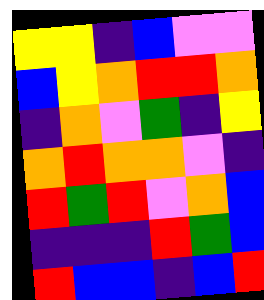[["yellow", "yellow", "indigo", "blue", "violet", "violet"], ["blue", "yellow", "orange", "red", "red", "orange"], ["indigo", "orange", "violet", "green", "indigo", "yellow"], ["orange", "red", "orange", "orange", "violet", "indigo"], ["red", "green", "red", "violet", "orange", "blue"], ["indigo", "indigo", "indigo", "red", "green", "blue"], ["red", "blue", "blue", "indigo", "blue", "red"]]